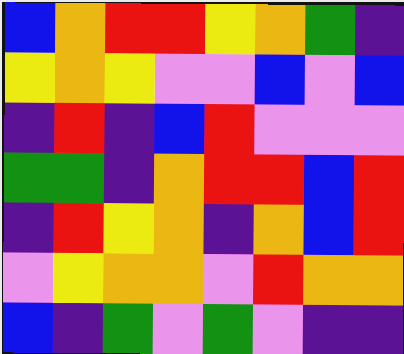[["blue", "orange", "red", "red", "yellow", "orange", "green", "indigo"], ["yellow", "orange", "yellow", "violet", "violet", "blue", "violet", "blue"], ["indigo", "red", "indigo", "blue", "red", "violet", "violet", "violet"], ["green", "green", "indigo", "orange", "red", "red", "blue", "red"], ["indigo", "red", "yellow", "orange", "indigo", "orange", "blue", "red"], ["violet", "yellow", "orange", "orange", "violet", "red", "orange", "orange"], ["blue", "indigo", "green", "violet", "green", "violet", "indigo", "indigo"]]